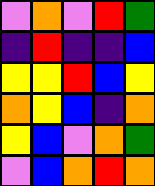[["violet", "orange", "violet", "red", "green"], ["indigo", "red", "indigo", "indigo", "blue"], ["yellow", "yellow", "red", "blue", "yellow"], ["orange", "yellow", "blue", "indigo", "orange"], ["yellow", "blue", "violet", "orange", "green"], ["violet", "blue", "orange", "red", "orange"]]